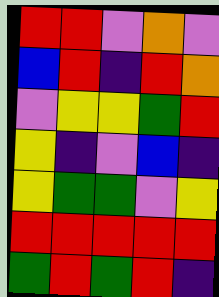[["red", "red", "violet", "orange", "violet"], ["blue", "red", "indigo", "red", "orange"], ["violet", "yellow", "yellow", "green", "red"], ["yellow", "indigo", "violet", "blue", "indigo"], ["yellow", "green", "green", "violet", "yellow"], ["red", "red", "red", "red", "red"], ["green", "red", "green", "red", "indigo"]]